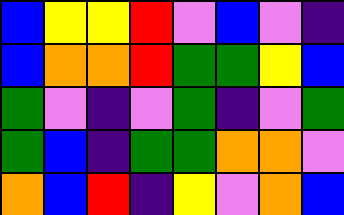[["blue", "yellow", "yellow", "red", "violet", "blue", "violet", "indigo"], ["blue", "orange", "orange", "red", "green", "green", "yellow", "blue"], ["green", "violet", "indigo", "violet", "green", "indigo", "violet", "green"], ["green", "blue", "indigo", "green", "green", "orange", "orange", "violet"], ["orange", "blue", "red", "indigo", "yellow", "violet", "orange", "blue"]]